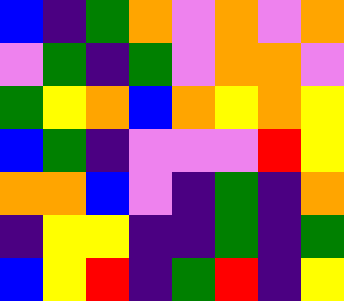[["blue", "indigo", "green", "orange", "violet", "orange", "violet", "orange"], ["violet", "green", "indigo", "green", "violet", "orange", "orange", "violet"], ["green", "yellow", "orange", "blue", "orange", "yellow", "orange", "yellow"], ["blue", "green", "indigo", "violet", "violet", "violet", "red", "yellow"], ["orange", "orange", "blue", "violet", "indigo", "green", "indigo", "orange"], ["indigo", "yellow", "yellow", "indigo", "indigo", "green", "indigo", "green"], ["blue", "yellow", "red", "indigo", "green", "red", "indigo", "yellow"]]